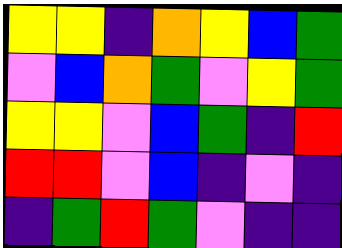[["yellow", "yellow", "indigo", "orange", "yellow", "blue", "green"], ["violet", "blue", "orange", "green", "violet", "yellow", "green"], ["yellow", "yellow", "violet", "blue", "green", "indigo", "red"], ["red", "red", "violet", "blue", "indigo", "violet", "indigo"], ["indigo", "green", "red", "green", "violet", "indigo", "indigo"]]